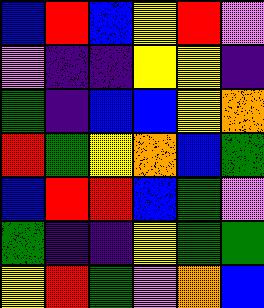[["blue", "red", "blue", "yellow", "red", "violet"], ["violet", "indigo", "indigo", "yellow", "yellow", "indigo"], ["green", "indigo", "blue", "blue", "yellow", "orange"], ["red", "green", "yellow", "orange", "blue", "green"], ["blue", "red", "red", "blue", "green", "violet"], ["green", "indigo", "indigo", "yellow", "green", "green"], ["yellow", "red", "green", "violet", "orange", "blue"]]